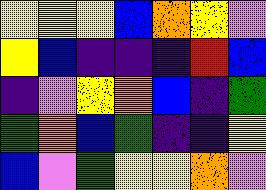[["yellow", "yellow", "yellow", "blue", "orange", "yellow", "violet"], ["yellow", "blue", "indigo", "indigo", "indigo", "red", "blue"], ["indigo", "violet", "yellow", "orange", "blue", "indigo", "green"], ["green", "orange", "blue", "green", "indigo", "indigo", "yellow"], ["blue", "violet", "green", "yellow", "yellow", "orange", "violet"]]